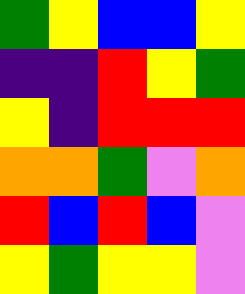[["green", "yellow", "blue", "blue", "yellow"], ["indigo", "indigo", "red", "yellow", "green"], ["yellow", "indigo", "red", "red", "red"], ["orange", "orange", "green", "violet", "orange"], ["red", "blue", "red", "blue", "violet"], ["yellow", "green", "yellow", "yellow", "violet"]]